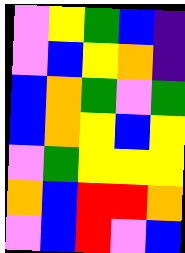[["violet", "yellow", "green", "blue", "indigo"], ["violet", "blue", "yellow", "orange", "indigo"], ["blue", "orange", "green", "violet", "green"], ["blue", "orange", "yellow", "blue", "yellow"], ["violet", "green", "yellow", "yellow", "yellow"], ["orange", "blue", "red", "red", "orange"], ["violet", "blue", "red", "violet", "blue"]]